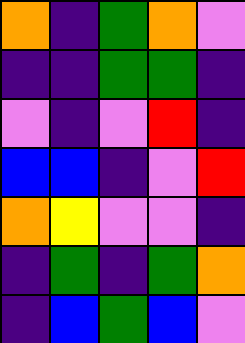[["orange", "indigo", "green", "orange", "violet"], ["indigo", "indigo", "green", "green", "indigo"], ["violet", "indigo", "violet", "red", "indigo"], ["blue", "blue", "indigo", "violet", "red"], ["orange", "yellow", "violet", "violet", "indigo"], ["indigo", "green", "indigo", "green", "orange"], ["indigo", "blue", "green", "blue", "violet"]]